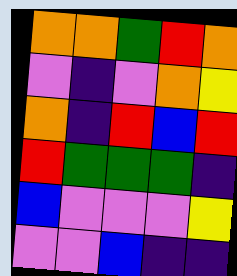[["orange", "orange", "green", "red", "orange"], ["violet", "indigo", "violet", "orange", "yellow"], ["orange", "indigo", "red", "blue", "red"], ["red", "green", "green", "green", "indigo"], ["blue", "violet", "violet", "violet", "yellow"], ["violet", "violet", "blue", "indigo", "indigo"]]